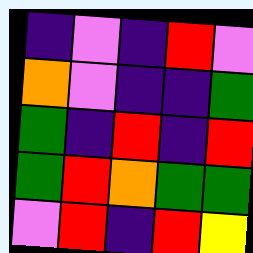[["indigo", "violet", "indigo", "red", "violet"], ["orange", "violet", "indigo", "indigo", "green"], ["green", "indigo", "red", "indigo", "red"], ["green", "red", "orange", "green", "green"], ["violet", "red", "indigo", "red", "yellow"]]